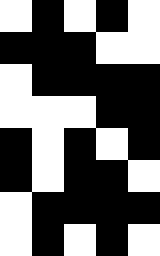[["white", "black", "white", "black", "white"], ["black", "black", "black", "white", "white"], ["white", "black", "black", "black", "black"], ["white", "white", "white", "black", "black"], ["black", "white", "black", "white", "black"], ["black", "white", "black", "black", "white"], ["white", "black", "black", "black", "black"], ["white", "black", "white", "black", "white"]]